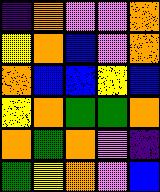[["indigo", "orange", "violet", "violet", "orange"], ["yellow", "orange", "blue", "violet", "orange"], ["orange", "blue", "blue", "yellow", "blue"], ["yellow", "orange", "green", "green", "orange"], ["orange", "green", "orange", "violet", "indigo"], ["green", "yellow", "orange", "violet", "blue"]]